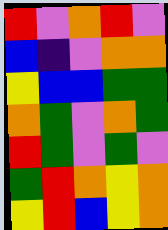[["red", "violet", "orange", "red", "violet"], ["blue", "indigo", "violet", "orange", "orange"], ["yellow", "blue", "blue", "green", "green"], ["orange", "green", "violet", "orange", "green"], ["red", "green", "violet", "green", "violet"], ["green", "red", "orange", "yellow", "orange"], ["yellow", "red", "blue", "yellow", "orange"]]